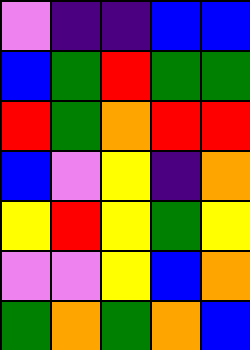[["violet", "indigo", "indigo", "blue", "blue"], ["blue", "green", "red", "green", "green"], ["red", "green", "orange", "red", "red"], ["blue", "violet", "yellow", "indigo", "orange"], ["yellow", "red", "yellow", "green", "yellow"], ["violet", "violet", "yellow", "blue", "orange"], ["green", "orange", "green", "orange", "blue"]]